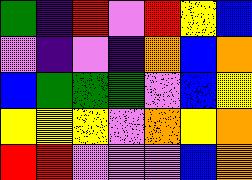[["green", "indigo", "red", "violet", "red", "yellow", "blue"], ["violet", "indigo", "violet", "indigo", "orange", "blue", "orange"], ["blue", "green", "green", "green", "violet", "blue", "yellow"], ["yellow", "yellow", "yellow", "violet", "orange", "yellow", "orange"], ["red", "red", "violet", "violet", "violet", "blue", "orange"]]